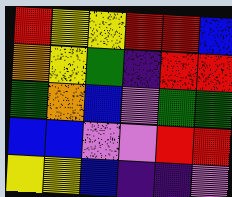[["red", "yellow", "yellow", "red", "red", "blue"], ["orange", "yellow", "green", "indigo", "red", "red"], ["green", "orange", "blue", "violet", "green", "green"], ["blue", "blue", "violet", "violet", "red", "red"], ["yellow", "yellow", "blue", "indigo", "indigo", "violet"]]